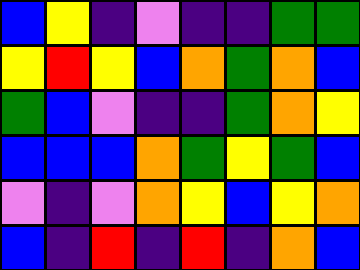[["blue", "yellow", "indigo", "violet", "indigo", "indigo", "green", "green"], ["yellow", "red", "yellow", "blue", "orange", "green", "orange", "blue"], ["green", "blue", "violet", "indigo", "indigo", "green", "orange", "yellow"], ["blue", "blue", "blue", "orange", "green", "yellow", "green", "blue"], ["violet", "indigo", "violet", "orange", "yellow", "blue", "yellow", "orange"], ["blue", "indigo", "red", "indigo", "red", "indigo", "orange", "blue"]]